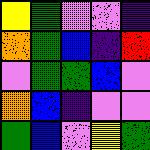[["yellow", "green", "violet", "violet", "indigo"], ["orange", "green", "blue", "indigo", "red"], ["violet", "green", "green", "blue", "violet"], ["orange", "blue", "indigo", "violet", "violet"], ["green", "blue", "violet", "yellow", "green"]]